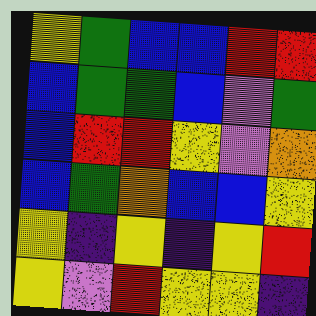[["yellow", "green", "blue", "blue", "red", "red"], ["blue", "green", "green", "blue", "violet", "green"], ["blue", "red", "red", "yellow", "violet", "orange"], ["blue", "green", "orange", "blue", "blue", "yellow"], ["yellow", "indigo", "yellow", "indigo", "yellow", "red"], ["yellow", "violet", "red", "yellow", "yellow", "indigo"]]